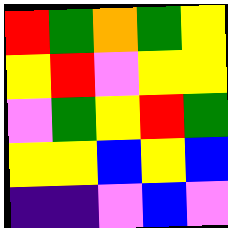[["red", "green", "orange", "green", "yellow"], ["yellow", "red", "violet", "yellow", "yellow"], ["violet", "green", "yellow", "red", "green"], ["yellow", "yellow", "blue", "yellow", "blue"], ["indigo", "indigo", "violet", "blue", "violet"]]